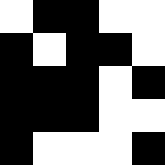[["white", "black", "black", "white", "white"], ["black", "white", "black", "black", "white"], ["black", "black", "black", "white", "black"], ["black", "black", "black", "white", "white"], ["black", "white", "white", "white", "black"]]